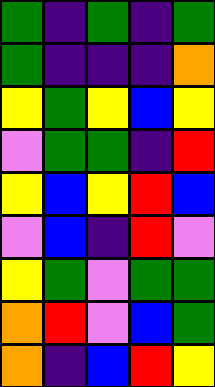[["green", "indigo", "green", "indigo", "green"], ["green", "indigo", "indigo", "indigo", "orange"], ["yellow", "green", "yellow", "blue", "yellow"], ["violet", "green", "green", "indigo", "red"], ["yellow", "blue", "yellow", "red", "blue"], ["violet", "blue", "indigo", "red", "violet"], ["yellow", "green", "violet", "green", "green"], ["orange", "red", "violet", "blue", "green"], ["orange", "indigo", "blue", "red", "yellow"]]